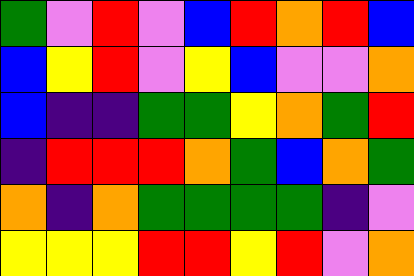[["green", "violet", "red", "violet", "blue", "red", "orange", "red", "blue"], ["blue", "yellow", "red", "violet", "yellow", "blue", "violet", "violet", "orange"], ["blue", "indigo", "indigo", "green", "green", "yellow", "orange", "green", "red"], ["indigo", "red", "red", "red", "orange", "green", "blue", "orange", "green"], ["orange", "indigo", "orange", "green", "green", "green", "green", "indigo", "violet"], ["yellow", "yellow", "yellow", "red", "red", "yellow", "red", "violet", "orange"]]